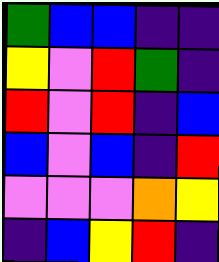[["green", "blue", "blue", "indigo", "indigo"], ["yellow", "violet", "red", "green", "indigo"], ["red", "violet", "red", "indigo", "blue"], ["blue", "violet", "blue", "indigo", "red"], ["violet", "violet", "violet", "orange", "yellow"], ["indigo", "blue", "yellow", "red", "indigo"]]